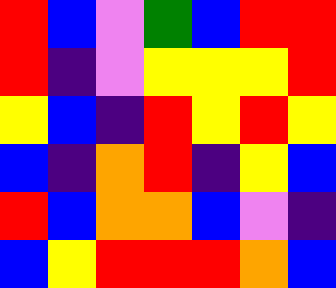[["red", "blue", "violet", "green", "blue", "red", "red"], ["red", "indigo", "violet", "yellow", "yellow", "yellow", "red"], ["yellow", "blue", "indigo", "red", "yellow", "red", "yellow"], ["blue", "indigo", "orange", "red", "indigo", "yellow", "blue"], ["red", "blue", "orange", "orange", "blue", "violet", "indigo"], ["blue", "yellow", "red", "red", "red", "orange", "blue"]]